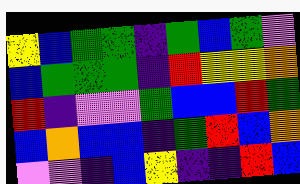[["yellow", "blue", "green", "green", "indigo", "green", "blue", "green", "violet"], ["blue", "green", "green", "green", "indigo", "red", "yellow", "yellow", "orange"], ["red", "indigo", "violet", "violet", "green", "blue", "blue", "red", "green"], ["blue", "orange", "blue", "blue", "indigo", "green", "red", "blue", "orange"], ["violet", "violet", "indigo", "blue", "yellow", "indigo", "indigo", "red", "blue"]]